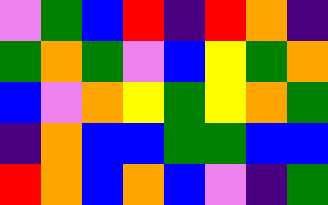[["violet", "green", "blue", "red", "indigo", "red", "orange", "indigo"], ["green", "orange", "green", "violet", "blue", "yellow", "green", "orange"], ["blue", "violet", "orange", "yellow", "green", "yellow", "orange", "green"], ["indigo", "orange", "blue", "blue", "green", "green", "blue", "blue"], ["red", "orange", "blue", "orange", "blue", "violet", "indigo", "green"]]